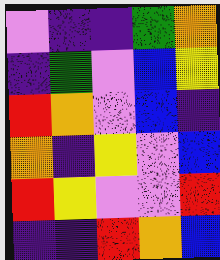[["violet", "indigo", "indigo", "green", "orange"], ["indigo", "green", "violet", "blue", "yellow"], ["red", "orange", "violet", "blue", "indigo"], ["orange", "indigo", "yellow", "violet", "blue"], ["red", "yellow", "violet", "violet", "red"], ["indigo", "indigo", "red", "orange", "blue"]]